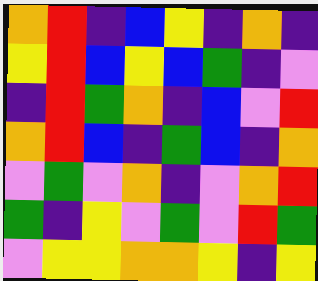[["orange", "red", "indigo", "blue", "yellow", "indigo", "orange", "indigo"], ["yellow", "red", "blue", "yellow", "blue", "green", "indigo", "violet"], ["indigo", "red", "green", "orange", "indigo", "blue", "violet", "red"], ["orange", "red", "blue", "indigo", "green", "blue", "indigo", "orange"], ["violet", "green", "violet", "orange", "indigo", "violet", "orange", "red"], ["green", "indigo", "yellow", "violet", "green", "violet", "red", "green"], ["violet", "yellow", "yellow", "orange", "orange", "yellow", "indigo", "yellow"]]